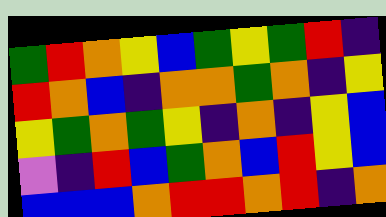[["green", "red", "orange", "yellow", "blue", "green", "yellow", "green", "red", "indigo"], ["red", "orange", "blue", "indigo", "orange", "orange", "green", "orange", "indigo", "yellow"], ["yellow", "green", "orange", "green", "yellow", "indigo", "orange", "indigo", "yellow", "blue"], ["violet", "indigo", "red", "blue", "green", "orange", "blue", "red", "yellow", "blue"], ["blue", "blue", "blue", "orange", "red", "red", "orange", "red", "indigo", "orange"]]